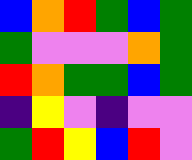[["blue", "orange", "red", "green", "blue", "green"], ["green", "violet", "violet", "violet", "orange", "green"], ["red", "orange", "green", "green", "blue", "green"], ["indigo", "yellow", "violet", "indigo", "violet", "violet"], ["green", "red", "yellow", "blue", "red", "violet"]]